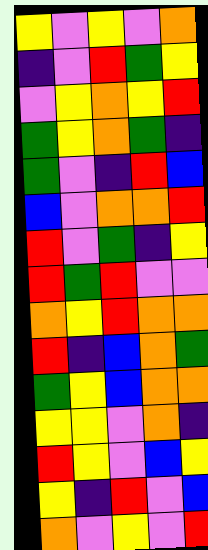[["yellow", "violet", "yellow", "violet", "orange"], ["indigo", "violet", "red", "green", "yellow"], ["violet", "yellow", "orange", "yellow", "red"], ["green", "yellow", "orange", "green", "indigo"], ["green", "violet", "indigo", "red", "blue"], ["blue", "violet", "orange", "orange", "red"], ["red", "violet", "green", "indigo", "yellow"], ["red", "green", "red", "violet", "violet"], ["orange", "yellow", "red", "orange", "orange"], ["red", "indigo", "blue", "orange", "green"], ["green", "yellow", "blue", "orange", "orange"], ["yellow", "yellow", "violet", "orange", "indigo"], ["red", "yellow", "violet", "blue", "yellow"], ["yellow", "indigo", "red", "violet", "blue"], ["orange", "violet", "yellow", "violet", "red"]]